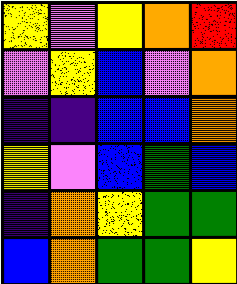[["yellow", "violet", "yellow", "orange", "red"], ["violet", "yellow", "blue", "violet", "orange"], ["indigo", "indigo", "blue", "blue", "orange"], ["yellow", "violet", "blue", "green", "blue"], ["indigo", "orange", "yellow", "green", "green"], ["blue", "orange", "green", "green", "yellow"]]